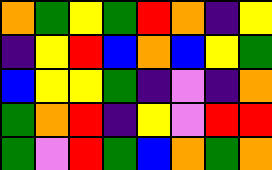[["orange", "green", "yellow", "green", "red", "orange", "indigo", "yellow"], ["indigo", "yellow", "red", "blue", "orange", "blue", "yellow", "green"], ["blue", "yellow", "yellow", "green", "indigo", "violet", "indigo", "orange"], ["green", "orange", "red", "indigo", "yellow", "violet", "red", "red"], ["green", "violet", "red", "green", "blue", "orange", "green", "orange"]]